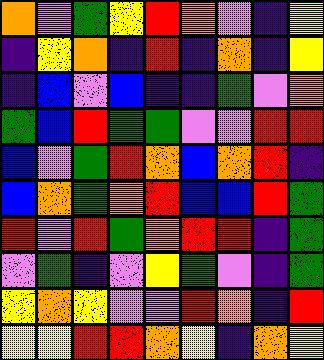[["orange", "violet", "green", "yellow", "red", "orange", "violet", "indigo", "yellow"], ["indigo", "yellow", "orange", "indigo", "red", "indigo", "orange", "indigo", "yellow"], ["indigo", "blue", "violet", "blue", "indigo", "indigo", "green", "violet", "orange"], ["green", "blue", "red", "green", "green", "violet", "violet", "red", "red"], ["blue", "violet", "green", "red", "orange", "blue", "orange", "red", "indigo"], ["blue", "orange", "green", "orange", "red", "blue", "blue", "red", "green"], ["red", "violet", "red", "green", "orange", "red", "red", "indigo", "green"], ["violet", "green", "indigo", "violet", "yellow", "green", "violet", "indigo", "green"], ["yellow", "orange", "yellow", "violet", "violet", "red", "orange", "indigo", "red"], ["yellow", "yellow", "red", "red", "orange", "yellow", "indigo", "orange", "yellow"]]